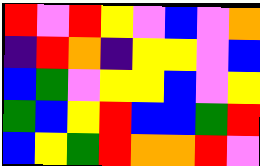[["red", "violet", "red", "yellow", "violet", "blue", "violet", "orange"], ["indigo", "red", "orange", "indigo", "yellow", "yellow", "violet", "blue"], ["blue", "green", "violet", "yellow", "yellow", "blue", "violet", "yellow"], ["green", "blue", "yellow", "red", "blue", "blue", "green", "red"], ["blue", "yellow", "green", "red", "orange", "orange", "red", "violet"]]